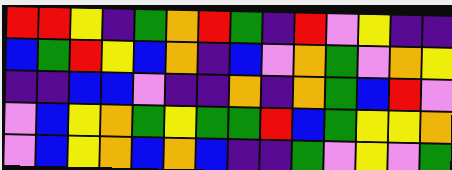[["red", "red", "yellow", "indigo", "green", "orange", "red", "green", "indigo", "red", "violet", "yellow", "indigo", "indigo"], ["blue", "green", "red", "yellow", "blue", "orange", "indigo", "blue", "violet", "orange", "green", "violet", "orange", "yellow"], ["indigo", "indigo", "blue", "blue", "violet", "indigo", "indigo", "orange", "indigo", "orange", "green", "blue", "red", "violet"], ["violet", "blue", "yellow", "orange", "green", "yellow", "green", "green", "red", "blue", "green", "yellow", "yellow", "orange"], ["violet", "blue", "yellow", "orange", "blue", "orange", "blue", "indigo", "indigo", "green", "violet", "yellow", "violet", "green"]]